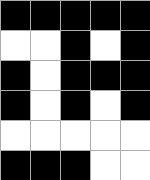[["black", "black", "black", "black", "black"], ["white", "white", "black", "white", "black"], ["black", "white", "black", "black", "black"], ["black", "white", "black", "white", "black"], ["white", "white", "white", "white", "white"], ["black", "black", "black", "white", "white"]]